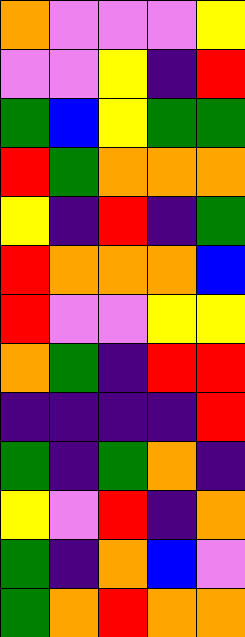[["orange", "violet", "violet", "violet", "yellow"], ["violet", "violet", "yellow", "indigo", "red"], ["green", "blue", "yellow", "green", "green"], ["red", "green", "orange", "orange", "orange"], ["yellow", "indigo", "red", "indigo", "green"], ["red", "orange", "orange", "orange", "blue"], ["red", "violet", "violet", "yellow", "yellow"], ["orange", "green", "indigo", "red", "red"], ["indigo", "indigo", "indigo", "indigo", "red"], ["green", "indigo", "green", "orange", "indigo"], ["yellow", "violet", "red", "indigo", "orange"], ["green", "indigo", "orange", "blue", "violet"], ["green", "orange", "red", "orange", "orange"]]